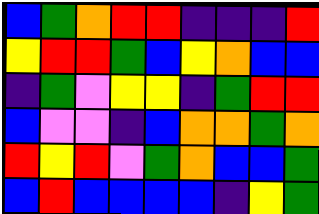[["blue", "green", "orange", "red", "red", "indigo", "indigo", "indigo", "red"], ["yellow", "red", "red", "green", "blue", "yellow", "orange", "blue", "blue"], ["indigo", "green", "violet", "yellow", "yellow", "indigo", "green", "red", "red"], ["blue", "violet", "violet", "indigo", "blue", "orange", "orange", "green", "orange"], ["red", "yellow", "red", "violet", "green", "orange", "blue", "blue", "green"], ["blue", "red", "blue", "blue", "blue", "blue", "indigo", "yellow", "green"]]